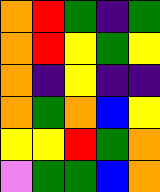[["orange", "red", "green", "indigo", "green"], ["orange", "red", "yellow", "green", "yellow"], ["orange", "indigo", "yellow", "indigo", "indigo"], ["orange", "green", "orange", "blue", "yellow"], ["yellow", "yellow", "red", "green", "orange"], ["violet", "green", "green", "blue", "orange"]]